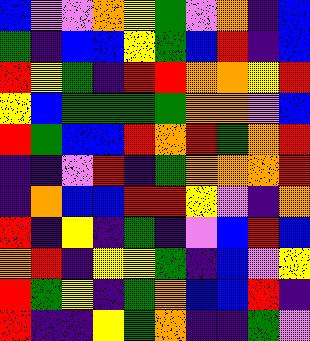[["blue", "violet", "violet", "orange", "yellow", "green", "violet", "orange", "indigo", "blue"], ["green", "indigo", "blue", "blue", "yellow", "green", "blue", "red", "indigo", "blue"], ["red", "yellow", "green", "indigo", "red", "red", "orange", "orange", "yellow", "red"], ["yellow", "blue", "green", "green", "green", "green", "orange", "orange", "violet", "blue"], ["red", "green", "blue", "blue", "red", "orange", "red", "green", "orange", "red"], ["indigo", "indigo", "violet", "red", "indigo", "green", "orange", "orange", "orange", "red"], ["indigo", "orange", "blue", "blue", "red", "red", "yellow", "violet", "indigo", "orange"], ["red", "indigo", "yellow", "indigo", "green", "indigo", "violet", "blue", "red", "blue"], ["orange", "red", "indigo", "yellow", "yellow", "green", "indigo", "blue", "violet", "yellow"], ["red", "green", "yellow", "indigo", "green", "orange", "blue", "blue", "red", "indigo"], ["red", "indigo", "indigo", "yellow", "green", "orange", "indigo", "indigo", "green", "violet"]]